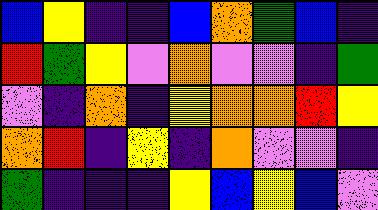[["blue", "yellow", "indigo", "indigo", "blue", "orange", "green", "blue", "indigo"], ["red", "green", "yellow", "violet", "orange", "violet", "violet", "indigo", "green"], ["violet", "indigo", "orange", "indigo", "yellow", "orange", "orange", "red", "yellow"], ["orange", "red", "indigo", "yellow", "indigo", "orange", "violet", "violet", "indigo"], ["green", "indigo", "indigo", "indigo", "yellow", "blue", "yellow", "blue", "violet"]]